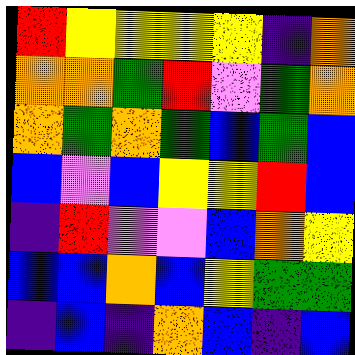[["red", "yellow", "yellow", "yellow", "yellow", "indigo", "orange"], ["orange", "orange", "green", "red", "violet", "green", "orange"], ["orange", "green", "orange", "green", "blue", "green", "blue"], ["blue", "violet", "blue", "yellow", "yellow", "red", "blue"], ["indigo", "red", "violet", "violet", "blue", "orange", "yellow"], ["blue", "blue", "orange", "blue", "yellow", "green", "green"], ["indigo", "blue", "indigo", "orange", "blue", "indigo", "blue"]]